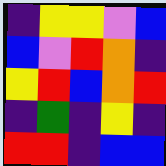[["indigo", "yellow", "yellow", "violet", "blue"], ["blue", "violet", "red", "orange", "indigo"], ["yellow", "red", "blue", "orange", "red"], ["indigo", "green", "indigo", "yellow", "indigo"], ["red", "red", "indigo", "blue", "blue"]]